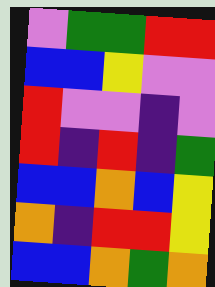[["violet", "green", "green", "red", "red"], ["blue", "blue", "yellow", "violet", "violet"], ["red", "violet", "violet", "indigo", "violet"], ["red", "indigo", "red", "indigo", "green"], ["blue", "blue", "orange", "blue", "yellow"], ["orange", "indigo", "red", "red", "yellow"], ["blue", "blue", "orange", "green", "orange"]]